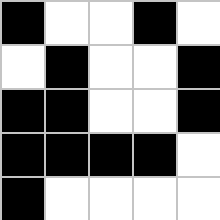[["black", "white", "white", "black", "white"], ["white", "black", "white", "white", "black"], ["black", "black", "white", "white", "black"], ["black", "black", "black", "black", "white"], ["black", "white", "white", "white", "white"]]